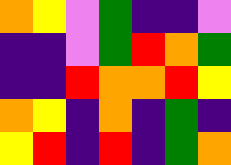[["orange", "yellow", "violet", "green", "indigo", "indigo", "violet"], ["indigo", "indigo", "violet", "green", "red", "orange", "green"], ["indigo", "indigo", "red", "orange", "orange", "red", "yellow"], ["orange", "yellow", "indigo", "orange", "indigo", "green", "indigo"], ["yellow", "red", "indigo", "red", "indigo", "green", "orange"]]